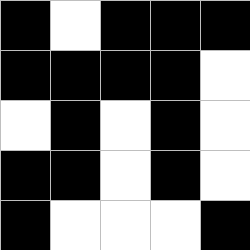[["black", "white", "black", "black", "black"], ["black", "black", "black", "black", "white"], ["white", "black", "white", "black", "white"], ["black", "black", "white", "black", "white"], ["black", "white", "white", "white", "black"]]